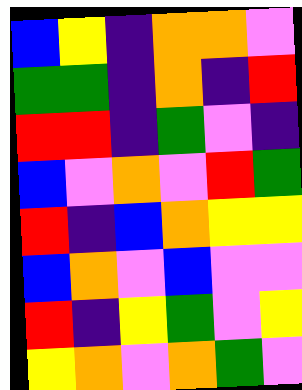[["blue", "yellow", "indigo", "orange", "orange", "violet"], ["green", "green", "indigo", "orange", "indigo", "red"], ["red", "red", "indigo", "green", "violet", "indigo"], ["blue", "violet", "orange", "violet", "red", "green"], ["red", "indigo", "blue", "orange", "yellow", "yellow"], ["blue", "orange", "violet", "blue", "violet", "violet"], ["red", "indigo", "yellow", "green", "violet", "yellow"], ["yellow", "orange", "violet", "orange", "green", "violet"]]